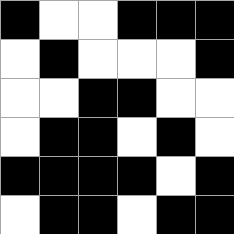[["black", "white", "white", "black", "black", "black"], ["white", "black", "white", "white", "white", "black"], ["white", "white", "black", "black", "white", "white"], ["white", "black", "black", "white", "black", "white"], ["black", "black", "black", "black", "white", "black"], ["white", "black", "black", "white", "black", "black"]]